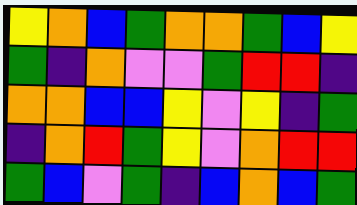[["yellow", "orange", "blue", "green", "orange", "orange", "green", "blue", "yellow"], ["green", "indigo", "orange", "violet", "violet", "green", "red", "red", "indigo"], ["orange", "orange", "blue", "blue", "yellow", "violet", "yellow", "indigo", "green"], ["indigo", "orange", "red", "green", "yellow", "violet", "orange", "red", "red"], ["green", "blue", "violet", "green", "indigo", "blue", "orange", "blue", "green"]]